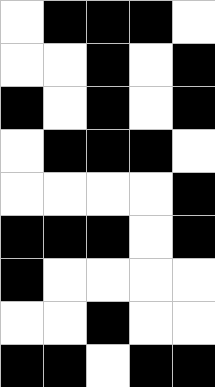[["white", "black", "black", "black", "white"], ["white", "white", "black", "white", "black"], ["black", "white", "black", "white", "black"], ["white", "black", "black", "black", "white"], ["white", "white", "white", "white", "black"], ["black", "black", "black", "white", "black"], ["black", "white", "white", "white", "white"], ["white", "white", "black", "white", "white"], ["black", "black", "white", "black", "black"]]